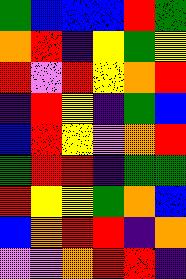[["green", "blue", "blue", "blue", "red", "green"], ["orange", "red", "indigo", "yellow", "green", "yellow"], ["red", "violet", "red", "yellow", "orange", "red"], ["indigo", "red", "yellow", "indigo", "green", "blue"], ["blue", "red", "yellow", "violet", "orange", "red"], ["green", "red", "red", "indigo", "green", "green"], ["red", "yellow", "yellow", "green", "orange", "blue"], ["blue", "orange", "red", "red", "indigo", "orange"], ["violet", "violet", "orange", "red", "red", "indigo"]]